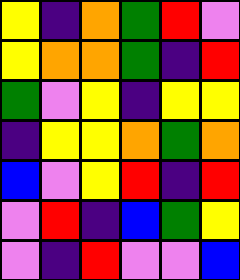[["yellow", "indigo", "orange", "green", "red", "violet"], ["yellow", "orange", "orange", "green", "indigo", "red"], ["green", "violet", "yellow", "indigo", "yellow", "yellow"], ["indigo", "yellow", "yellow", "orange", "green", "orange"], ["blue", "violet", "yellow", "red", "indigo", "red"], ["violet", "red", "indigo", "blue", "green", "yellow"], ["violet", "indigo", "red", "violet", "violet", "blue"]]